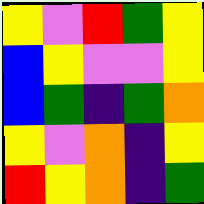[["yellow", "violet", "red", "green", "yellow"], ["blue", "yellow", "violet", "violet", "yellow"], ["blue", "green", "indigo", "green", "orange"], ["yellow", "violet", "orange", "indigo", "yellow"], ["red", "yellow", "orange", "indigo", "green"]]